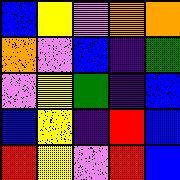[["blue", "yellow", "violet", "orange", "orange"], ["orange", "violet", "blue", "indigo", "green"], ["violet", "yellow", "green", "indigo", "blue"], ["blue", "yellow", "indigo", "red", "blue"], ["red", "yellow", "violet", "red", "blue"]]